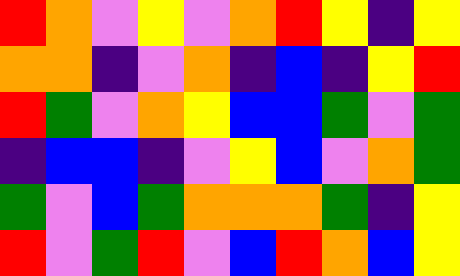[["red", "orange", "violet", "yellow", "violet", "orange", "red", "yellow", "indigo", "yellow"], ["orange", "orange", "indigo", "violet", "orange", "indigo", "blue", "indigo", "yellow", "red"], ["red", "green", "violet", "orange", "yellow", "blue", "blue", "green", "violet", "green"], ["indigo", "blue", "blue", "indigo", "violet", "yellow", "blue", "violet", "orange", "green"], ["green", "violet", "blue", "green", "orange", "orange", "orange", "green", "indigo", "yellow"], ["red", "violet", "green", "red", "violet", "blue", "red", "orange", "blue", "yellow"]]